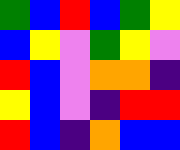[["green", "blue", "red", "blue", "green", "yellow"], ["blue", "yellow", "violet", "green", "yellow", "violet"], ["red", "blue", "violet", "orange", "orange", "indigo"], ["yellow", "blue", "violet", "indigo", "red", "red"], ["red", "blue", "indigo", "orange", "blue", "blue"]]